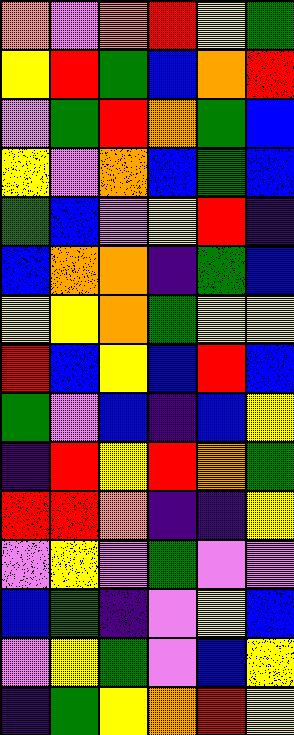[["orange", "violet", "orange", "red", "yellow", "green"], ["yellow", "red", "green", "blue", "orange", "red"], ["violet", "green", "red", "orange", "green", "blue"], ["yellow", "violet", "orange", "blue", "green", "blue"], ["green", "blue", "violet", "yellow", "red", "indigo"], ["blue", "orange", "orange", "indigo", "green", "blue"], ["yellow", "yellow", "orange", "green", "yellow", "yellow"], ["red", "blue", "yellow", "blue", "red", "blue"], ["green", "violet", "blue", "indigo", "blue", "yellow"], ["indigo", "red", "yellow", "red", "orange", "green"], ["red", "red", "orange", "indigo", "indigo", "yellow"], ["violet", "yellow", "violet", "green", "violet", "violet"], ["blue", "green", "indigo", "violet", "yellow", "blue"], ["violet", "yellow", "green", "violet", "blue", "yellow"], ["indigo", "green", "yellow", "orange", "red", "yellow"]]